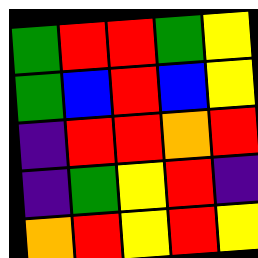[["green", "red", "red", "green", "yellow"], ["green", "blue", "red", "blue", "yellow"], ["indigo", "red", "red", "orange", "red"], ["indigo", "green", "yellow", "red", "indigo"], ["orange", "red", "yellow", "red", "yellow"]]